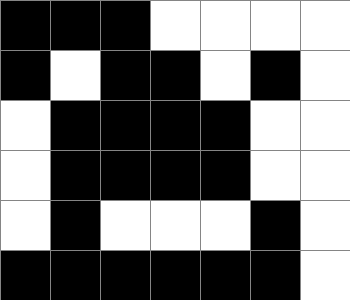[["black", "black", "black", "white", "white", "white", "white"], ["black", "white", "black", "black", "white", "black", "white"], ["white", "black", "black", "black", "black", "white", "white"], ["white", "black", "black", "black", "black", "white", "white"], ["white", "black", "white", "white", "white", "black", "white"], ["black", "black", "black", "black", "black", "black", "white"]]